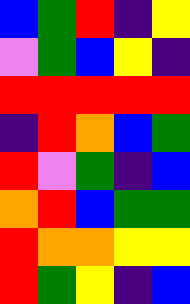[["blue", "green", "red", "indigo", "yellow"], ["violet", "green", "blue", "yellow", "indigo"], ["red", "red", "red", "red", "red"], ["indigo", "red", "orange", "blue", "green"], ["red", "violet", "green", "indigo", "blue"], ["orange", "red", "blue", "green", "green"], ["red", "orange", "orange", "yellow", "yellow"], ["red", "green", "yellow", "indigo", "blue"]]